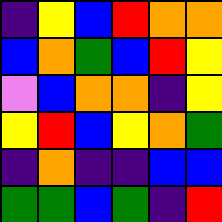[["indigo", "yellow", "blue", "red", "orange", "orange"], ["blue", "orange", "green", "blue", "red", "yellow"], ["violet", "blue", "orange", "orange", "indigo", "yellow"], ["yellow", "red", "blue", "yellow", "orange", "green"], ["indigo", "orange", "indigo", "indigo", "blue", "blue"], ["green", "green", "blue", "green", "indigo", "red"]]